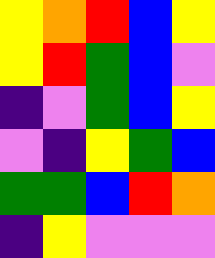[["yellow", "orange", "red", "blue", "yellow"], ["yellow", "red", "green", "blue", "violet"], ["indigo", "violet", "green", "blue", "yellow"], ["violet", "indigo", "yellow", "green", "blue"], ["green", "green", "blue", "red", "orange"], ["indigo", "yellow", "violet", "violet", "violet"]]